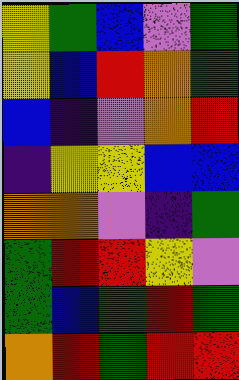[["yellow", "green", "blue", "violet", "green"], ["yellow", "blue", "red", "orange", "green"], ["blue", "indigo", "violet", "orange", "red"], ["indigo", "yellow", "yellow", "blue", "blue"], ["orange", "orange", "violet", "indigo", "green"], ["green", "red", "red", "yellow", "violet"], ["green", "blue", "green", "red", "green"], ["orange", "red", "green", "red", "red"]]